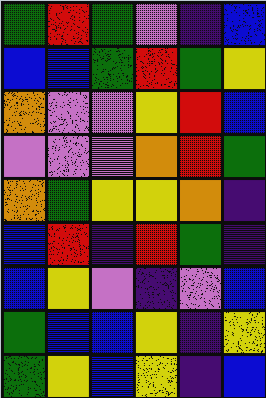[["green", "red", "green", "violet", "indigo", "blue"], ["blue", "blue", "green", "red", "green", "yellow"], ["orange", "violet", "violet", "yellow", "red", "blue"], ["violet", "violet", "violet", "orange", "red", "green"], ["orange", "green", "yellow", "yellow", "orange", "indigo"], ["blue", "red", "indigo", "red", "green", "indigo"], ["blue", "yellow", "violet", "indigo", "violet", "blue"], ["green", "blue", "blue", "yellow", "indigo", "yellow"], ["green", "yellow", "blue", "yellow", "indigo", "blue"]]